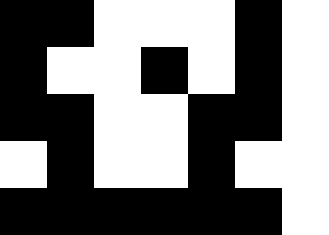[["black", "black", "white", "white", "white", "black", "white"], ["black", "white", "white", "black", "white", "black", "white"], ["black", "black", "white", "white", "black", "black", "white"], ["white", "black", "white", "white", "black", "white", "white"], ["black", "black", "black", "black", "black", "black", "white"]]